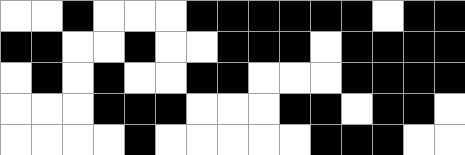[["white", "white", "black", "white", "white", "white", "black", "black", "black", "black", "black", "black", "white", "black", "black"], ["black", "black", "white", "white", "black", "white", "white", "black", "black", "black", "white", "black", "black", "black", "black"], ["white", "black", "white", "black", "white", "white", "black", "black", "white", "white", "white", "black", "black", "black", "black"], ["white", "white", "white", "black", "black", "black", "white", "white", "white", "black", "black", "white", "black", "black", "white"], ["white", "white", "white", "white", "black", "white", "white", "white", "white", "white", "black", "black", "black", "white", "white"]]